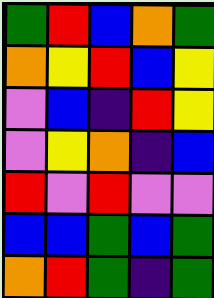[["green", "red", "blue", "orange", "green"], ["orange", "yellow", "red", "blue", "yellow"], ["violet", "blue", "indigo", "red", "yellow"], ["violet", "yellow", "orange", "indigo", "blue"], ["red", "violet", "red", "violet", "violet"], ["blue", "blue", "green", "blue", "green"], ["orange", "red", "green", "indigo", "green"]]